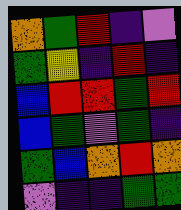[["orange", "green", "red", "indigo", "violet"], ["green", "yellow", "indigo", "red", "indigo"], ["blue", "red", "red", "green", "red"], ["blue", "green", "violet", "green", "indigo"], ["green", "blue", "orange", "red", "orange"], ["violet", "indigo", "indigo", "green", "green"]]